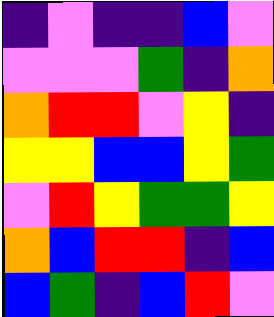[["indigo", "violet", "indigo", "indigo", "blue", "violet"], ["violet", "violet", "violet", "green", "indigo", "orange"], ["orange", "red", "red", "violet", "yellow", "indigo"], ["yellow", "yellow", "blue", "blue", "yellow", "green"], ["violet", "red", "yellow", "green", "green", "yellow"], ["orange", "blue", "red", "red", "indigo", "blue"], ["blue", "green", "indigo", "blue", "red", "violet"]]